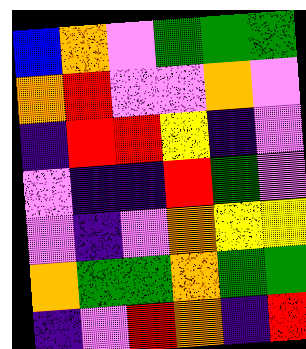[["blue", "orange", "violet", "green", "green", "green"], ["orange", "red", "violet", "violet", "orange", "violet"], ["indigo", "red", "red", "yellow", "indigo", "violet"], ["violet", "indigo", "indigo", "red", "green", "violet"], ["violet", "indigo", "violet", "orange", "yellow", "yellow"], ["orange", "green", "green", "orange", "green", "green"], ["indigo", "violet", "red", "orange", "indigo", "red"]]